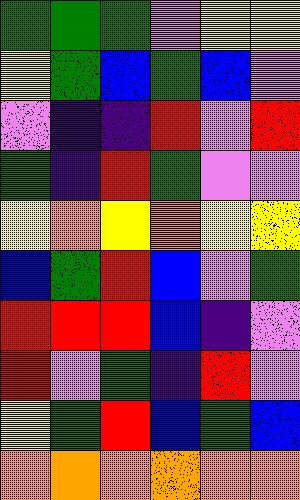[["green", "green", "green", "violet", "yellow", "yellow"], ["yellow", "green", "blue", "green", "blue", "violet"], ["violet", "indigo", "indigo", "red", "violet", "red"], ["green", "indigo", "red", "green", "violet", "violet"], ["yellow", "orange", "yellow", "orange", "yellow", "yellow"], ["blue", "green", "red", "blue", "violet", "green"], ["red", "red", "red", "blue", "indigo", "violet"], ["red", "violet", "green", "indigo", "red", "violet"], ["yellow", "green", "red", "blue", "green", "blue"], ["orange", "orange", "orange", "orange", "orange", "orange"]]